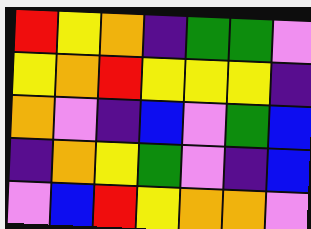[["red", "yellow", "orange", "indigo", "green", "green", "violet"], ["yellow", "orange", "red", "yellow", "yellow", "yellow", "indigo"], ["orange", "violet", "indigo", "blue", "violet", "green", "blue"], ["indigo", "orange", "yellow", "green", "violet", "indigo", "blue"], ["violet", "blue", "red", "yellow", "orange", "orange", "violet"]]